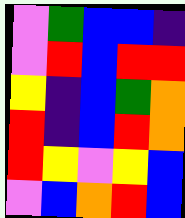[["violet", "green", "blue", "blue", "indigo"], ["violet", "red", "blue", "red", "red"], ["yellow", "indigo", "blue", "green", "orange"], ["red", "indigo", "blue", "red", "orange"], ["red", "yellow", "violet", "yellow", "blue"], ["violet", "blue", "orange", "red", "blue"]]